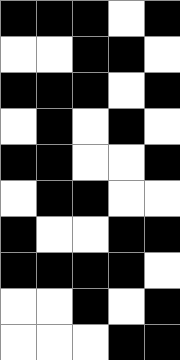[["black", "black", "black", "white", "black"], ["white", "white", "black", "black", "white"], ["black", "black", "black", "white", "black"], ["white", "black", "white", "black", "white"], ["black", "black", "white", "white", "black"], ["white", "black", "black", "white", "white"], ["black", "white", "white", "black", "black"], ["black", "black", "black", "black", "white"], ["white", "white", "black", "white", "black"], ["white", "white", "white", "black", "black"]]